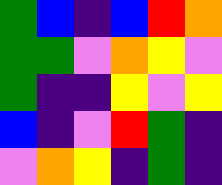[["green", "blue", "indigo", "blue", "red", "orange"], ["green", "green", "violet", "orange", "yellow", "violet"], ["green", "indigo", "indigo", "yellow", "violet", "yellow"], ["blue", "indigo", "violet", "red", "green", "indigo"], ["violet", "orange", "yellow", "indigo", "green", "indigo"]]